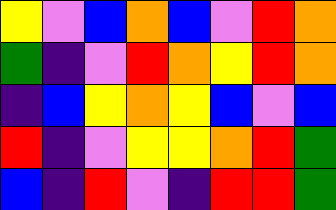[["yellow", "violet", "blue", "orange", "blue", "violet", "red", "orange"], ["green", "indigo", "violet", "red", "orange", "yellow", "red", "orange"], ["indigo", "blue", "yellow", "orange", "yellow", "blue", "violet", "blue"], ["red", "indigo", "violet", "yellow", "yellow", "orange", "red", "green"], ["blue", "indigo", "red", "violet", "indigo", "red", "red", "green"]]